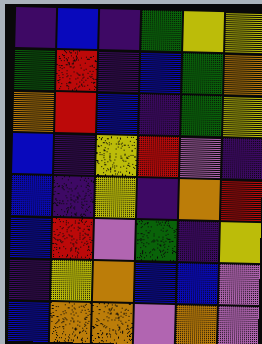[["indigo", "blue", "indigo", "green", "yellow", "yellow"], ["green", "red", "indigo", "blue", "green", "orange"], ["orange", "red", "blue", "indigo", "green", "yellow"], ["blue", "indigo", "yellow", "red", "violet", "indigo"], ["blue", "indigo", "yellow", "indigo", "orange", "red"], ["blue", "red", "violet", "green", "indigo", "yellow"], ["indigo", "yellow", "orange", "blue", "blue", "violet"], ["blue", "orange", "orange", "violet", "orange", "violet"]]